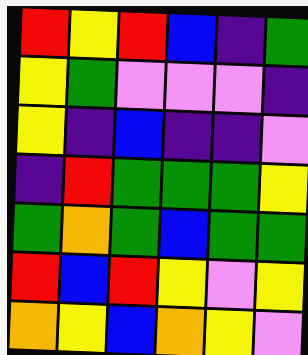[["red", "yellow", "red", "blue", "indigo", "green"], ["yellow", "green", "violet", "violet", "violet", "indigo"], ["yellow", "indigo", "blue", "indigo", "indigo", "violet"], ["indigo", "red", "green", "green", "green", "yellow"], ["green", "orange", "green", "blue", "green", "green"], ["red", "blue", "red", "yellow", "violet", "yellow"], ["orange", "yellow", "blue", "orange", "yellow", "violet"]]